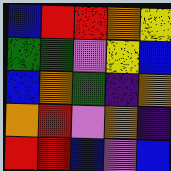[["blue", "red", "red", "orange", "yellow"], ["green", "green", "violet", "yellow", "blue"], ["blue", "orange", "green", "indigo", "orange"], ["orange", "red", "violet", "orange", "indigo"], ["red", "red", "blue", "violet", "blue"]]